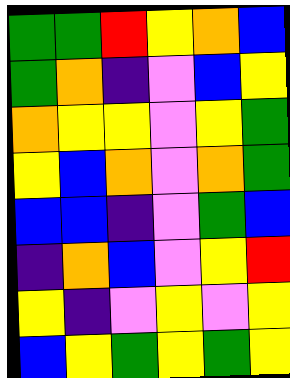[["green", "green", "red", "yellow", "orange", "blue"], ["green", "orange", "indigo", "violet", "blue", "yellow"], ["orange", "yellow", "yellow", "violet", "yellow", "green"], ["yellow", "blue", "orange", "violet", "orange", "green"], ["blue", "blue", "indigo", "violet", "green", "blue"], ["indigo", "orange", "blue", "violet", "yellow", "red"], ["yellow", "indigo", "violet", "yellow", "violet", "yellow"], ["blue", "yellow", "green", "yellow", "green", "yellow"]]